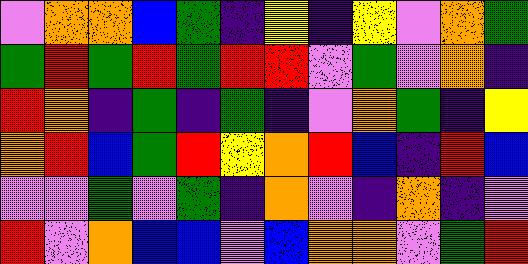[["violet", "orange", "orange", "blue", "green", "indigo", "yellow", "indigo", "yellow", "violet", "orange", "green"], ["green", "red", "green", "red", "green", "red", "red", "violet", "green", "violet", "orange", "indigo"], ["red", "orange", "indigo", "green", "indigo", "green", "indigo", "violet", "orange", "green", "indigo", "yellow"], ["orange", "red", "blue", "green", "red", "yellow", "orange", "red", "blue", "indigo", "red", "blue"], ["violet", "violet", "green", "violet", "green", "indigo", "orange", "violet", "indigo", "orange", "indigo", "violet"], ["red", "violet", "orange", "blue", "blue", "violet", "blue", "orange", "orange", "violet", "green", "red"]]